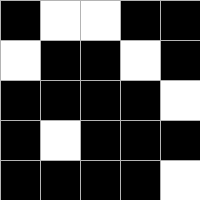[["black", "white", "white", "black", "black"], ["white", "black", "black", "white", "black"], ["black", "black", "black", "black", "white"], ["black", "white", "black", "black", "black"], ["black", "black", "black", "black", "white"]]